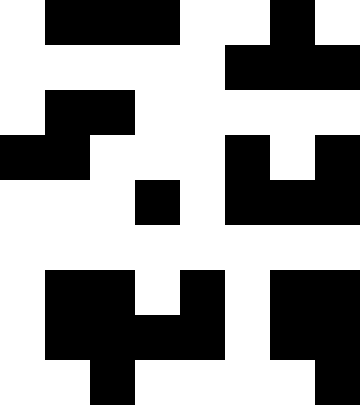[["white", "black", "black", "black", "white", "white", "black", "white"], ["white", "white", "white", "white", "white", "black", "black", "black"], ["white", "black", "black", "white", "white", "white", "white", "white"], ["black", "black", "white", "white", "white", "black", "white", "black"], ["white", "white", "white", "black", "white", "black", "black", "black"], ["white", "white", "white", "white", "white", "white", "white", "white"], ["white", "black", "black", "white", "black", "white", "black", "black"], ["white", "black", "black", "black", "black", "white", "black", "black"], ["white", "white", "black", "white", "white", "white", "white", "black"]]